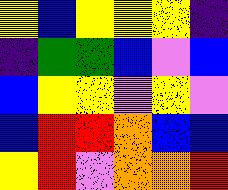[["yellow", "blue", "yellow", "yellow", "yellow", "indigo"], ["indigo", "green", "green", "blue", "violet", "blue"], ["blue", "yellow", "yellow", "violet", "yellow", "violet"], ["blue", "red", "red", "orange", "blue", "blue"], ["yellow", "red", "violet", "orange", "orange", "red"]]